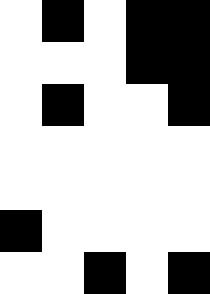[["white", "black", "white", "black", "black"], ["white", "white", "white", "black", "black"], ["white", "black", "white", "white", "black"], ["white", "white", "white", "white", "white"], ["white", "white", "white", "white", "white"], ["black", "white", "white", "white", "white"], ["white", "white", "black", "white", "black"]]